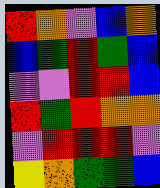[["red", "orange", "violet", "blue", "orange"], ["blue", "green", "red", "green", "blue"], ["violet", "violet", "red", "red", "blue"], ["red", "green", "red", "orange", "orange"], ["violet", "red", "red", "red", "violet"], ["yellow", "orange", "green", "green", "blue"]]